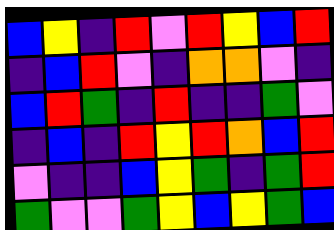[["blue", "yellow", "indigo", "red", "violet", "red", "yellow", "blue", "red"], ["indigo", "blue", "red", "violet", "indigo", "orange", "orange", "violet", "indigo"], ["blue", "red", "green", "indigo", "red", "indigo", "indigo", "green", "violet"], ["indigo", "blue", "indigo", "red", "yellow", "red", "orange", "blue", "red"], ["violet", "indigo", "indigo", "blue", "yellow", "green", "indigo", "green", "red"], ["green", "violet", "violet", "green", "yellow", "blue", "yellow", "green", "blue"]]